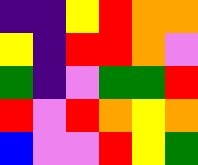[["indigo", "indigo", "yellow", "red", "orange", "orange"], ["yellow", "indigo", "red", "red", "orange", "violet"], ["green", "indigo", "violet", "green", "green", "red"], ["red", "violet", "red", "orange", "yellow", "orange"], ["blue", "violet", "violet", "red", "yellow", "green"]]